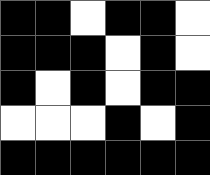[["black", "black", "white", "black", "black", "white"], ["black", "black", "black", "white", "black", "white"], ["black", "white", "black", "white", "black", "black"], ["white", "white", "white", "black", "white", "black"], ["black", "black", "black", "black", "black", "black"]]